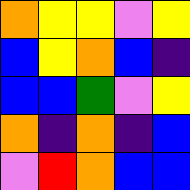[["orange", "yellow", "yellow", "violet", "yellow"], ["blue", "yellow", "orange", "blue", "indigo"], ["blue", "blue", "green", "violet", "yellow"], ["orange", "indigo", "orange", "indigo", "blue"], ["violet", "red", "orange", "blue", "blue"]]